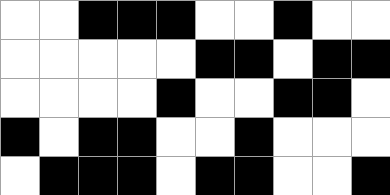[["white", "white", "black", "black", "black", "white", "white", "black", "white", "white"], ["white", "white", "white", "white", "white", "black", "black", "white", "black", "black"], ["white", "white", "white", "white", "black", "white", "white", "black", "black", "white"], ["black", "white", "black", "black", "white", "white", "black", "white", "white", "white"], ["white", "black", "black", "black", "white", "black", "black", "white", "white", "black"]]